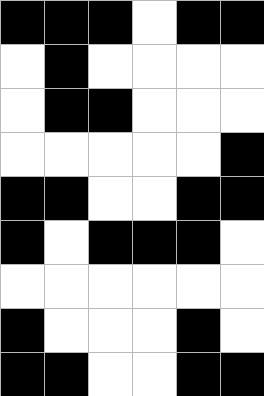[["black", "black", "black", "white", "black", "black"], ["white", "black", "white", "white", "white", "white"], ["white", "black", "black", "white", "white", "white"], ["white", "white", "white", "white", "white", "black"], ["black", "black", "white", "white", "black", "black"], ["black", "white", "black", "black", "black", "white"], ["white", "white", "white", "white", "white", "white"], ["black", "white", "white", "white", "black", "white"], ["black", "black", "white", "white", "black", "black"]]